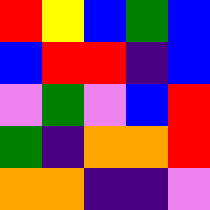[["red", "yellow", "blue", "green", "blue"], ["blue", "red", "red", "indigo", "blue"], ["violet", "green", "violet", "blue", "red"], ["green", "indigo", "orange", "orange", "red"], ["orange", "orange", "indigo", "indigo", "violet"]]